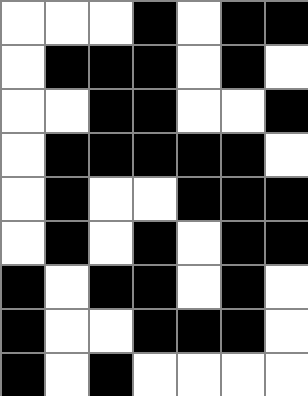[["white", "white", "white", "black", "white", "black", "black"], ["white", "black", "black", "black", "white", "black", "white"], ["white", "white", "black", "black", "white", "white", "black"], ["white", "black", "black", "black", "black", "black", "white"], ["white", "black", "white", "white", "black", "black", "black"], ["white", "black", "white", "black", "white", "black", "black"], ["black", "white", "black", "black", "white", "black", "white"], ["black", "white", "white", "black", "black", "black", "white"], ["black", "white", "black", "white", "white", "white", "white"]]